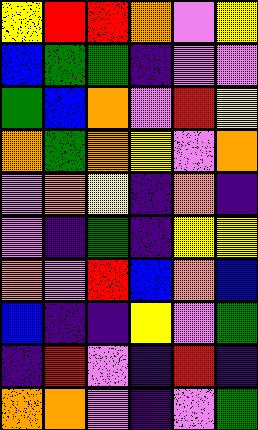[["yellow", "red", "red", "orange", "violet", "yellow"], ["blue", "green", "green", "indigo", "violet", "violet"], ["green", "blue", "orange", "violet", "red", "yellow"], ["orange", "green", "orange", "yellow", "violet", "orange"], ["violet", "orange", "yellow", "indigo", "orange", "indigo"], ["violet", "indigo", "green", "indigo", "yellow", "yellow"], ["orange", "violet", "red", "blue", "orange", "blue"], ["blue", "indigo", "indigo", "yellow", "violet", "green"], ["indigo", "red", "violet", "indigo", "red", "indigo"], ["orange", "orange", "violet", "indigo", "violet", "green"]]